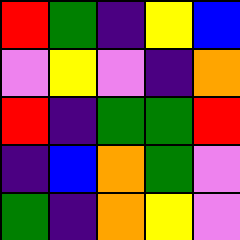[["red", "green", "indigo", "yellow", "blue"], ["violet", "yellow", "violet", "indigo", "orange"], ["red", "indigo", "green", "green", "red"], ["indigo", "blue", "orange", "green", "violet"], ["green", "indigo", "orange", "yellow", "violet"]]